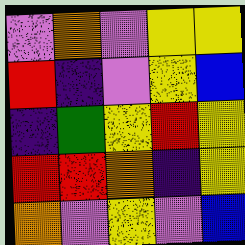[["violet", "orange", "violet", "yellow", "yellow"], ["red", "indigo", "violet", "yellow", "blue"], ["indigo", "green", "yellow", "red", "yellow"], ["red", "red", "orange", "indigo", "yellow"], ["orange", "violet", "yellow", "violet", "blue"]]